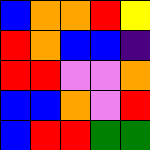[["blue", "orange", "orange", "red", "yellow"], ["red", "orange", "blue", "blue", "indigo"], ["red", "red", "violet", "violet", "orange"], ["blue", "blue", "orange", "violet", "red"], ["blue", "red", "red", "green", "green"]]